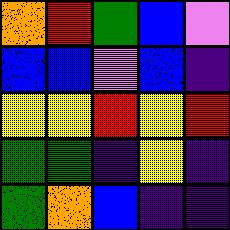[["orange", "red", "green", "blue", "violet"], ["blue", "blue", "violet", "blue", "indigo"], ["yellow", "yellow", "red", "yellow", "red"], ["green", "green", "indigo", "yellow", "indigo"], ["green", "orange", "blue", "indigo", "indigo"]]